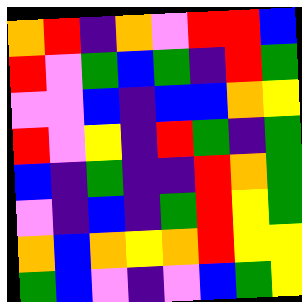[["orange", "red", "indigo", "orange", "violet", "red", "red", "blue"], ["red", "violet", "green", "blue", "green", "indigo", "red", "green"], ["violet", "violet", "blue", "indigo", "blue", "blue", "orange", "yellow"], ["red", "violet", "yellow", "indigo", "red", "green", "indigo", "green"], ["blue", "indigo", "green", "indigo", "indigo", "red", "orange", "green"], ["violet", "indigo", "blue", "indigo", "green", "red", "yellow", "green"], ["orange", "blue", "orange", "yellow", "orange", "red", "yellow", "yellow"], ["green", "blue", "violet", "indigo", "violet", "blue", "green", "yellow"]]